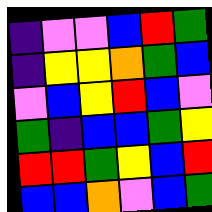[["indigo", "violet", "violet", "blue", "red", "green"], ["indigo", "yellow", "yellow", "orange", "green", "blue"], ["violet", "blue", "yellow", "red", "blue", "violet"], ["green", "indigo", "blue", "blue", "green", "yellow"], ["red", "red", "green", "yellow", "blue", "red"], ["blue", "blue", "orange", "violet", "blue", "green"]]